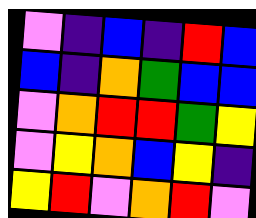[["violet", "indigo", "blue", "indigo", "red", "blue"], ["blue", "indigo", "orange", "green", "blue", "blue"], ["violet", "orange", "red", "red", "green", "yellow"], ["violet", "yellow", "orange", "blue", "yellow", "indigo"], ["yellow", "red", "violet", "orange", "red", "violet"]]